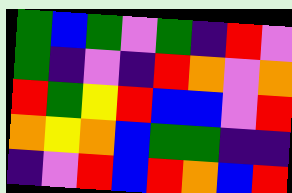[["green", "blue", "green", "violet", "green", "indigo", "red", "violet"], ["green", "indigo", "violet", "indigo", "red", "orange", "violet", "orange"], ["red", "green", "yellow", "red", "blue", "blue", "violet", "red"], ["orange", "yellow", "orange", "blue", "green", "green", "indigo", "indigo"], ["indigo", "violet", "red", "blue", "red", "orange", "blue", "red"]]